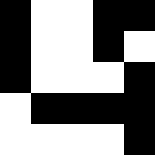[["black", "white", "white", "black", "black"], ["black", "white", "white", "black", "white"], ["black", "white", "white", "white", "black"], ["white", "black", "black", "black", "black"], ["white", "white", "white", "white", "black"]]